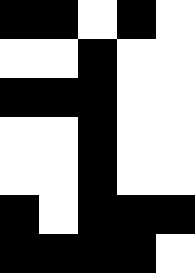[["black", "black", "white", "black", "white"], ["white", "white", "black", "white", "white"], ["black", "black", "black", "white", "white"], ["white", "white", "black", "white", "white"], ["white", "white", "black", "white", "white"], ["black", "white", "black", "black", "black"], ["black", "black", "black", "black", "white"]]